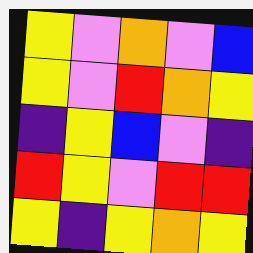[["yellow", "violet", "orange", "violet", "blue"], ["yellow", "violet", "red", "orange", "yellow"], ["indigo", "yellow", "blue", "violet", "indigo"], ["red", "yellow", "violet", "red", "red"], ["yellow", "indigo", "yellow", "orange", "yellow"]]